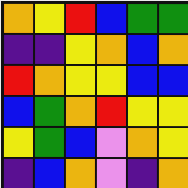[["orange", "yellow", "red", "blue", "green", "green"], ["indigo", "indigo", "yellow", "orange", "blue", "orange"], ["red", "orange", "yellow", "yellow", "blue", "blue"], ["blue", "green", "orange", "red", "yellow", "yellow"], ["yellow", "green", "blue", "violet", "orange", "yellow"], ["indigo", "blue", "orange", "violet", "indigo", "orange"]]